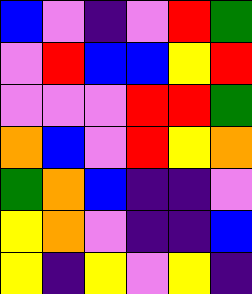[["blue", "violet", "indigo", "violet", "red", "green"], ["violet", "red", "blue", "blue", "yellow", "red"], ["violet", "violet", "violet", "red", "red", "green"], ["orange", "blue", "violet", "red", "yellow", "orange"], ["green", "orange", "blue", "indigo", "indigo", "violet"], ["yellow", "orange", "violet", "indigo", "indigo", "blue"], ["yellow", "indigo", "yellow", "violet", "yellow", "indigo"]]